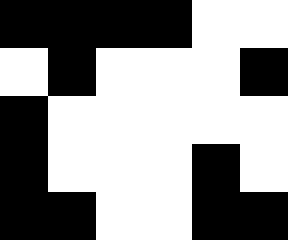[["black", "black", "black", "black", "white", "white"], ["white", "black", "white", "white", "white", "black"], ["black", "white", "white", "white", "white", "white"], ["black", "white", "white", "white", "black", "white"], ["black", "black", "white", "white", "black", "black"]]